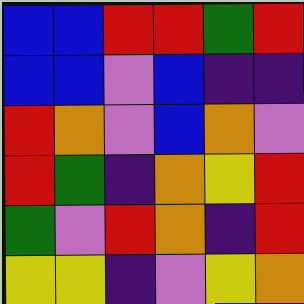[["blue", "blue", "red", "red", "green", "red"], ["blue", "blue", "violet", "blue", "indigo", "indigo"], ["red", "orange", "violet", "blue", "orange", "violet"], ["red", "green", "indigo", "orange", "yellow", "red"], ["green", "violet", "red", "orange", "indigo", "red"], ["yellow", "yellow", "indigo", "violet", "yellow", "orange"]]